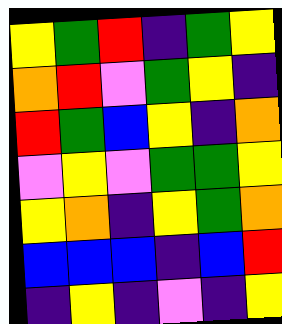[["yellow", "green", "red", "indigo", "green", "yellow"], ["orange", "red", "violet", "green", "yellow", "indigo"], ["red", "green", "blue", "yellow", "indigo", "orange"], ["violet", "yellow", "violet", "green", "green", "yellow"], ["yellow", "orange", "indigo", "yellow", "green", "orange"], ["blue", "blue", "blue", "indigo", "blue", "red"], ["indigo", "yellow", "indigo", "violet", "indigo", "yellow"]]